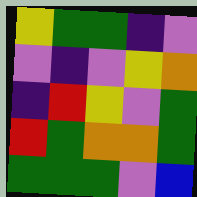[["yellow", "green", "green", "indigo", "violet"], ["violet", "indigo", "violet", "yellow", "orange"], ["indigo", "red", "yellow", "violet", "green"], ["red", "green", "orange", "orange", "green"], ["green", "green", "green", "violet", "blue"]]